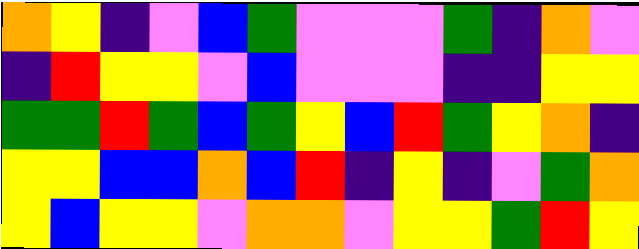[["orange", "yellow", "indigo", "violet", "blue", "green", "violet", "violet", "violet", "green", "indigo", "orange", "violet"], ["indigo", "red", "yellow", "yellow", "violet", "blue", "violet", "violet", "violet", "indigo", "indigo", "yellow", "yellow"], ["green", "green", "red", "green", "blue", "green", "yellow", "blue", "red", "green", "yellow", "orange", "indigo"], ["yellow", "yellow", "blue", "blue", "orange", "blue", "red", "indigo", "yellow", "indigo", "violet", "green", "orange"], ["yellow", "blue", "yellow", "yellow", "violet", "orange", "orange", "violet", "yellow", "yellow", "green", "red", "yellow"]]